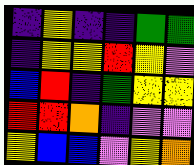[["indigo", "yellow", "indigo", "indigo", "green", "green"], ["indigo", "yellow", "yellow", "red", "yellow", "violet"], ["blue", "red", "indigo", "green", "yellow", "yellow"], ["red", "red", "orange", "indigo", "violet", "violet"], ["yellow", "blue", "blue", "violet", "yellow", "orange"]]